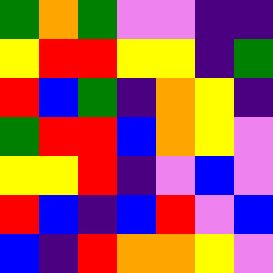[["green", "orange", "green", "violet", "violet", "indigo", "indigo"], ["yellow", "red", "red", "yellow", "yellow", "indigo", "green"], ["red", "blue", "green", "indigo", "orange", "yellow", "indigo"], ["green", "red", "red", "blue", "orange", "yellow", "violet"], ["yellow", "yellow", "red", "indigo", "violet", "blue", "violet"], ["red", "blue", "indigo", "blue", "red", "violet", "blue"], ["blue", "indigo", "red", "orange", "orange", "yellow", "violet"]]